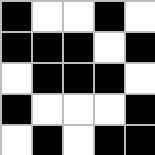[["black", "white", "white", "black", "white"], ["black", "black", "black", "white", "black"], ["white", "black", "black", "black", "white"], ["black", "white", "white", "white", "black"], ["white", "black", "white", "black", "black"]]